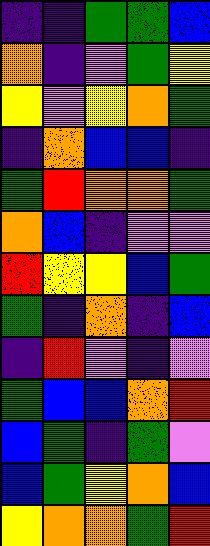[["indigo", "indigo", "green", "green", "blue"], ["orange", "indigo", "violet", "green", "yellow"], ["yellow", "violet", "yellow", "orange", "green"], ["indigo", "orange", "blue", "blue", "indigo"], ["green", "red", "orange", "orange", "green"], ["orange", "blue", "indigo", "violet", "violet"], ["red", "yellow", "yellow", "blue", "green"], ["green", "indigo", "orange", "indigo", "blue"], ["indigo", "red", "violet", "indigo", "violet"], ["green", "blue", "blue", "orange", "red"], ["blue", "green", "indigo", "green", "violet"], ["blue", "green", "yellow", "orange", "blue"], ["yellow", "orange", "orange", "green", "red"]]